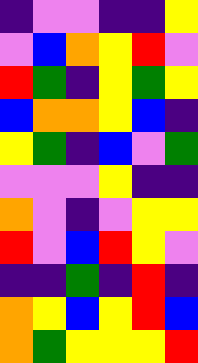[["indigo", "violet", "violet", "indigo", "indigo", "yellow"], ["violet", "blue", "orange", "yellow", "red", "violet"], ["red", "green", "indigo", "yellow", "green", "yellow"], ["blue", "orange", "orange", "yellow", "blue", "indigo"], ["yellow", "green", "indigo", "blue", "violet", "green"], ["violet", "violet", "violet", "yellow", "indigo", "indigo"], ["orange", "violet", "indigo", "violet", "yellow", "yellow"], ["red", "violet", "blue", "red", "yellow", "violet"], ["indigo", "indigo", "green", "indigo", "red", "indigo"], ["orange", "yellow", "blue", "yellow", "red", "blue"], ["orange", "green", "yellow", "yellow", "yellow", "red"]]